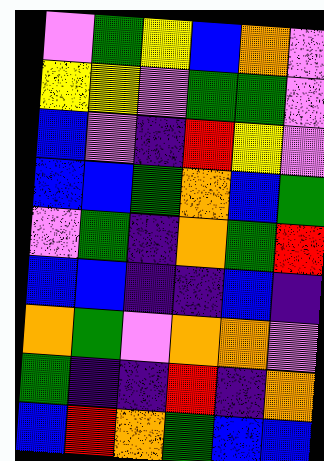[["violet", "green", "yellow", "blue", "orange", "violet"], ["yellow", "yellow", "violet", "green", "green", "violet"], ["blue", "violet", "indigo", "red", "yellow", "violet"], ["blue", "blue", "green", "orange", "blue", "green"], ["violet", "green", "indigo", "orange", "green", "red"], ["blue", "blue", "indigo", "indigo", "blue", "indigo"], ["orange", "green", "violet", "orange", "orange", "violet"], ["green", "indigo", "indigo", "red", "indigo", "orange"], ["blue", "red", "orange", "green", "blue", "blue"]]